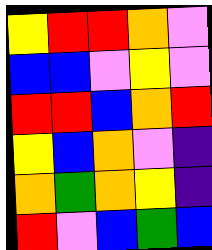[["yellow", "red", "red", "orange", "violet"], ["blue", "blue", "violet", "yellow", "violet"], ["red", "red", "blue", "orange", "red"], ["yellow", "blue", "orange", "violet", "indigo"], ["orange", "green", "orange", "yellow", "indigo"], ["red", "violet", "blue", "green", "blue"]]